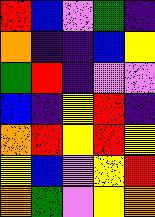[["red", "blue", "violet", "green", "indigo"], ["orange", "indigo", "indigo", "blue", "yellow"], ["green", "red", "indigo", "violet", "violet"], ["blue", "indigo", "yellow", "red", "indigo"], ["orange", "red", "yellow", "red", "yellow"], ["yellow", "blue", "violet", "yellow", "red"], ["orange", "green", "violet", "yellow", "orange"]]